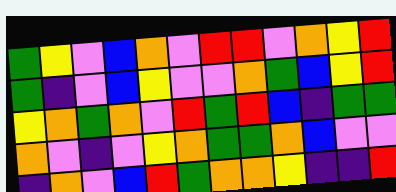[["green", "yellow", "violet", "blue", "orange", "violet", "red", "red", "violet", "orange", "yellow", "red"], ["green", "indigo", "violet", "blue", "yellow", "violet", "violet", "orange", "green", "blue", "yellow", "red"], ["yellow", "orange", "green", "orange", "violet", "red", "green", "red", "blue", "indigo", "green", "green"], ["orange", "violet", "indigo", "violet", "yellow", "orange", "green", "green", "orange", "blue", "violet", "violet"], ["indigo", "orange", "violet", "blue", "red", "green", "orange", "orange", "yellow", "indigo", "indigo", "red"]]